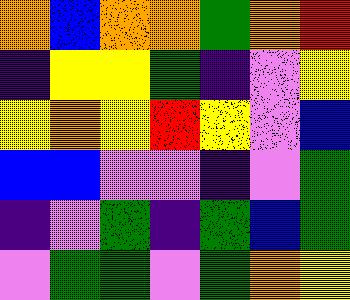[["orange", "blue", "orange", "orange", "green", "orange", "red"], ["indigo", "yellow", "yellow", "green", "indigo", "violet", "yellow"], ["yellow", "orange", "yellow", "red", "yellow", "violet", "blue"], ["blue", "blue", "violet", "violet", "indigo", "violet", "green"], ["indigo", "violet", "green", "indigo", "green", "blue", "green"], ["violet", "green", "green", "violet", "green", "orange", "yellow"]]